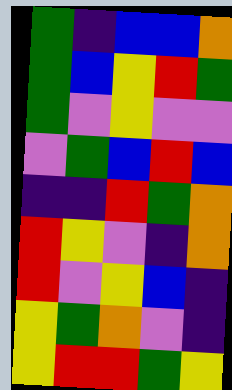[["green", "indigo", "blue", "blue", "orange"], ["green", "blue", "yellow", "red", "green"], ["green", "violet", "yellow", "violet", "violet"], ["violet", "green", "blue", "red", "blue"], ["indigo", "indigo", "red", "green", "orange"], ["red", "yellow", "violet", "indigo", "orange"], ["red", "violet", "yellow", "blue", "indigo"], ["yellow", "green", "orange", "violet", "indigo"], ["yellow", "red", "red", "green", "yellow"]]